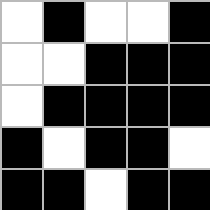[["white", "black", "white", "white", "black"], ["white", "white", "black", "black", "black"], ["white", "black", "black", "black", "black"], ["black", "white", "black", "black", "white"], ["black", "black", "white", "black", "black"]]